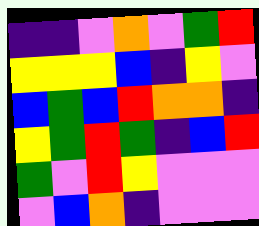[["indigo", "indigo", "violet", "orange", "violet", "green", "red"], ["yellow", "yellow", "yellow", "blue", "indigo", "yellow", "violet"], ["blue", "green", "blue", "red", "orange", "orange", "indigo"], ["yellow", "green", "red", "green", "indigo", "blue", "red"], ["green", "violet", "red", "yellow", "violet", "violet", "violet"], ["violet", "blue", "orange", "indigo", "violet", "violet", "violet"]]